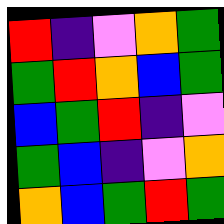[["red", "indigo", "violet", "orange", "green"], ["green", "red", "orange", "blue", "green"], ["blue", "green", "red", "indigo", "violet"], ["green", "blue", "indigo", "violet", "orange"], ["orange", "blue", "green", "red", "green"]]